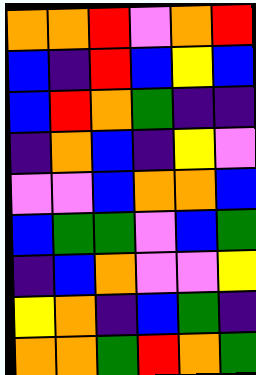[["orange", "orange", "red", "violet", "orange", "red"], ["blue", "indigo", "red", "blue", "yellow", "blue"], ["blue", "red", "orange", "green", "indigo", "indigo"], ["indigo", "orange", "blue", "indigo", "yellow", "violet"], ["violet", "violet", "blue", "orange", "orange", "blue"], ["blue", "green", "green", "violet", "blue", "green"], ["indigo", "blue", "orange", "violet", "violet", "yellow"], ["yellow", "orange", "indigo", "blue", "green", "indigo"], ["orange", "orange", "green", "red", "orange", "green"]]